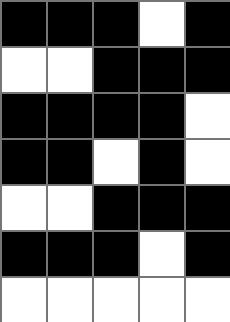[["black", "black", "black", "white", "black"], ["white", "white", "black", "black", "black"], ["black", "black", "black", "black", "white"], ["black", "black", "white", "black", "white"], ["white", "white", "black", "black", "black"], ["black", "black", "black", "white", "black"], ["white", "white", "white", "white", "white"]]